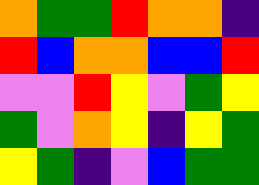[["orange", "green", "green", "red", "orange", "orange", "indigo"], ["red", "blue", "orange", "orange", "blue", "blue", "red"], ["violet", "violet", "red", "yellow", "violet", "green", "yellow"], ["green", "violet", "orange", "yellow", "indigo", "yellow", "green"], ["yellow", "green", "indigo", "violet", "blue", "green", "green"]]